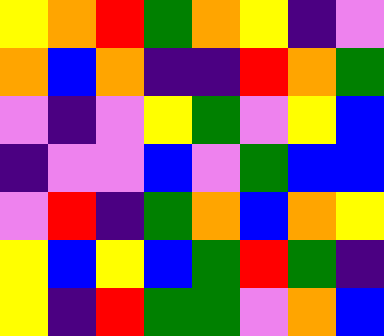[["yellow", "orange", "red", "green", "orange", "yellow", "indigo", "violet"], ["orange", "blue", "orange", "indigo", "indigo", "red", "orange", "green"], ["violet", "indigo", "violet", "yellow", "green", "violet", "yellow", "blue"], ["indigo", "violet", "violet", "blue", "violet", "green", "blue", "blue"], ["violet", "red", "indigo", "green", "orange", "blue", "orange", "yellow"], ["yellow", "blue", "yellow", "blue", "green", "red", "green", "indigo"], ["yellow", "indigo", "red", "green", "green", "violet", "orange", "blue"]]